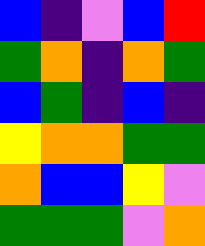[["blue", "indigo", "violet", "blue", "red"], ["green", "orange", "indigo", "orange", "green"], ["blue", "green", "indigo", "blue", "indigo"], ["yellow", "orange", "orange", "green", "green"], ["orange", "blue", "blue", "yellow", "violet"], ["green", "green", "green", "violet", "orange"]]